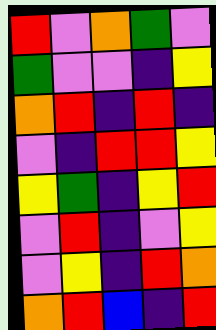[["red", "violet", "orange", "green", "violet"], ["green", "violet", "violet", "indigo", "yellow"], ["orange", "red", "indigo", "red", "indigo"], ["violet", "indigo", "red", "red", "yellow"], ["yellow", "green", "indigo", "yellow", "red"], ["violet", "red", "indigo", "violet", "yellow"], ["violet", "yellow", "indigo", "red", "orange"], ["orange", "red", "blue", "indigo", "red"]]